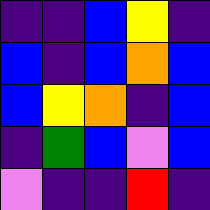[["indigo", "indigo", "blue", "yellow", "indigo"], ["blue", "indigo", "blue", "orange", "blue"], ["blue", "yellow", "orange", "indigo", "blue"], ["indigo", "green", "blue", "violet", "blue"], ["violet", "indigo", "indigo", "red", "indigo"]]